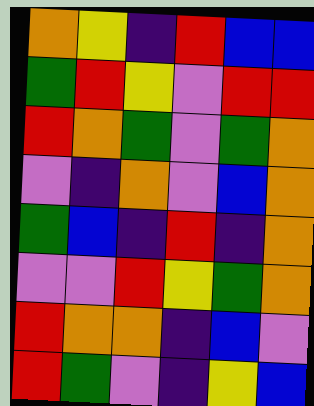[["orange", "yellow", "indigo", "red", "blue", "blue"], ["green", "red", "yellow", "violet", "red", "red"], ["red", "orange", "green", "violet", "green", "orange"], ["violet", "indigo", "orange", "violet", "blue", "orange"], ["green", "blue", "indigo", "red", "indigo", "orange"], ["violet", "violet", "red", "yellow", "green", "orange"], ["red", "orange", "orange", "indigo", "blue", "violet"], ["red", "green", "violet", "indigo", "yellow", "blue"]]